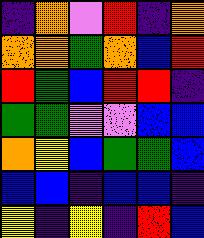[["indigo", "orange", "violet", "red", "indigo", "orange"], ["orange", "orange", "green", "orange", "blue", "red"], ["red", "green", "blue", "red", "red", "indigo"], ["green", "green", "violet", "violet", "blue", "blue"], ["orange", "yellow", "blue", "green", "green", "blue"], ["blue", "blue", "indigo", "blue", "blue", "indigo"], ["yellow", "indigo", "yellow", "indigo", "red", "blue"]]